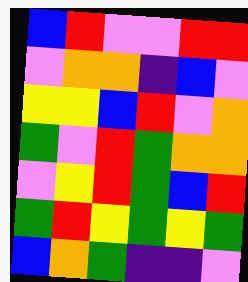[["blue", "red", "violet", "violet", "red", "red"], ["violet", "orange", "orange", "indigo", "blue", "violet"], ["yellow", "yellow", "blue", "red", "violet", "orange"], ["green", "violet", "red", "green", "orange", "orange"], ["violet", "yellow", "red", "green", "blue", "red"], ["green", "red", "yellow", "green", "yellow", "green"], ["blue", "orange", "green", "indigo", "indigo", "violet"]]